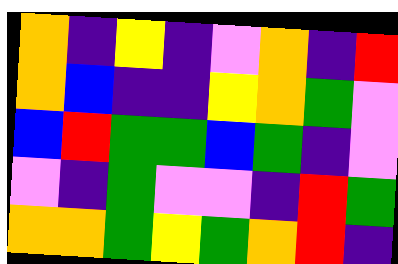[["orange", "indigo", "yellow", "indigo", "violet", "orange", "indigo", "red"], ["orange", "blue", "indigo", "indigo", "yellow", "orange", "green", "violet"], ["blue", "red", "green", "green", "blue", "green", "indigo", "violet"], ["violet", "indigo", "green", "violet", "violet", "indigo", "red", "green"], ["orange", "orange", "green", "yellow", "green", "orange", "red", "indigo"]]